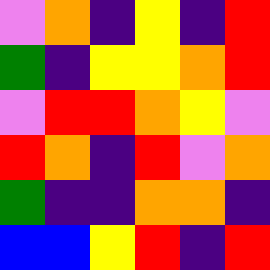[["violet", "orange", "indigo", "yellow", "indigo", "red"], ["green", "indigo", "yellow", "yellow", "orange", "red"], ["violet", "red", "red", "orange", "yellow", "violet"], ["red", "orange", "indigo", "red", "violet", "orange"], ["green", "indigo", "indigo", "orange", "orange", "indigo"], ["blue", "blue", "yellow", "red", "indigo", "red"]]